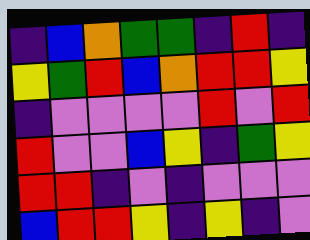[["indigo", "blue", "orange", "green", "green", "indigo", "red", "indigo"], ["yellow", "green", "red", "blue", "orange", "red", "red", "yellow"], ["indigo", "violet", "violet", "violet", "violet", "red", "violet", "red"], ["red", "violet", "violet", "blue", "yellow", "indigo", "green", "yellow"], ["red", "red", "indigo", "violet", "indigo", "violet", "violet", "violet"], ["blue", "red", "red", "yellow", "indigo", "yellow", "indigo", "violet"]]